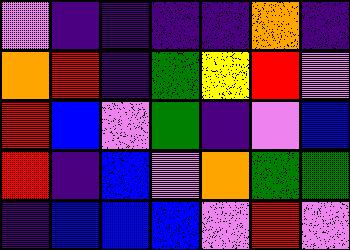[["violet", "indigo", "indigo", "indigo", "indigo", "orange", "indigo"], ["orange", "red", "indigo", "green", "yellow", "red", "violet"], ["red", "blue", "violet", "green", "indigo", "violet", "blue"], ["red", "indigo", "blue", "violet", "orange", "green", "green"], ["indigo", "blue", "blue", "blue", "violet", "red", "violet"]]